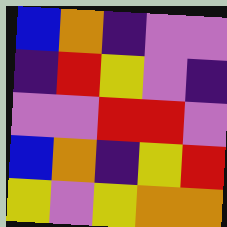[["blue", "orange", "indigo", "violet", "violet"], ["indigo", "red", "yellow", "violet", "indigo"], ["violet", "violet", "red", "red", "violet"], ["blue", "orange", "indigo", "yellow", "red"], ["yellow", "violet", "yellow", "orange", "orange"]]